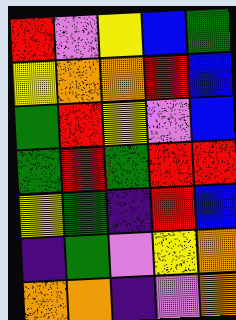[["red", "violet", "yellow", "blue", "green"], ["yellow", "orange", "orange", "red", "blue"], ["green", "red", "yellow", "violet", "blue"], ["green", "red", "green", "red", "red"], ["yellow", "green", "indigo", "red", "blue"], ["indigo", "green", "violet", "yellow", "orange"], ["orange", "orange", "indigo", "violet", "orange"]]